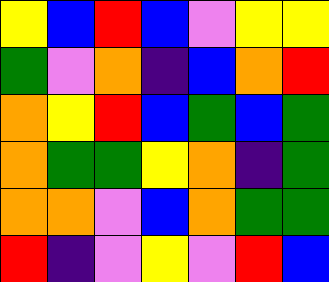[["yellow", "blue", "red", "blue", "violet", "yellow", "yellow"], ["green", "violet", "orange", "indigo", "blue", "orange", "red"], ["orange", "yellow", "red", "blue", "green", "blue", "green"], ["orange", "green", "green", "yellow", "orange", "indigo", "green"], ["orange", "orange", "violet", "blue", "orange", "green", "green"], ["red", "indigo", "violet", "yellow", "violet", "red", "blue"]]